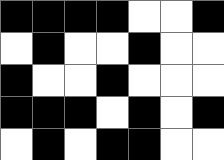[["black", "black", "black", "black", "white", "white", "black"], ["white", "black", "white", "white", "black", "white", "white"], ["black", "white", "white", "black", "white", "white", "white"], ["black", "black", "black", "white", "black", "white", "black"], ["white", "black", "white", "black", "black", "white", "white"]]